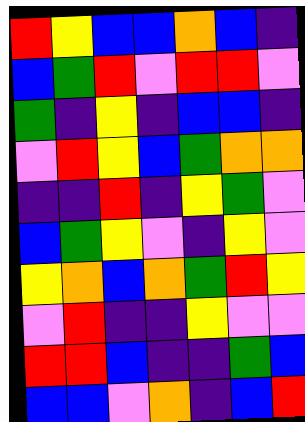[["red", "yellow", "blue", "blue", "orange", "blue", "indigo"], ["blue", "green", "red", "violet", "red", "red", "violet"], ["green", "indigo", "yellow", "indigo", "blue", "blue", "indigo"], ["violet", "red", "yellow", "blue", "green", "orange", "orange"], ["indigo", "indigo", "red", "indigo", "yellow", "green", "violet"], ["blue", "green", "yellow", "violet", "indigo", "yellow", "violet"], ["yellow", "orange", "blue", "orange", "green", "red", "yellow"], ["violet", "red", "indigo", "indigo", "yellow", "violet", "violet"], ["red", "red", "blue", "indigo", "indigo", "green", "blue"], ["blue", "blue", "violet", "orange", "indigo", "blue", "red"]]